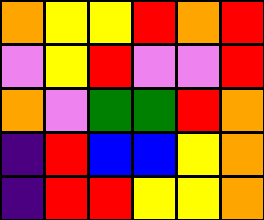[["orange", "yellow", "yellow", "red", "orange", "red"], ["violet", "yellow", "red", "violet", "violet", "red"], ["orange", "violet", "green", "green", "red", "orange"], ["indigo", "red", "blue", "blue", "yellow", "orange"], ["indigo", "red", "red", "yellow", "yellow", "orange"]]